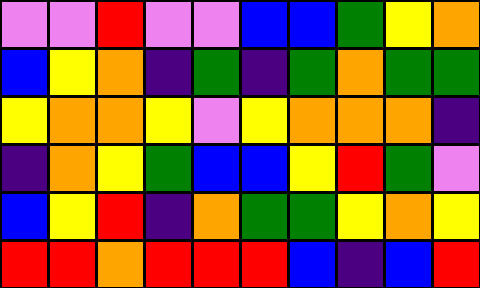[["violet", "violet", "red", "violet", "violet", "blue", "blue", "green", "yellow", "orange"], ["blue", "yellow", "orange", "indigo", "green", "indigo", "green", "orange", "green", "green"], ["yellow", "orange", "orange", "yellow", "violet", "yellow", "orange", "orange", "orange", "indigo"], ["indigo", "orange", "yellow", "green", "blue", "blue", "yellow", "red", "green", "violet"], ["blue", "yellow", "red", "indigo", "orange", "green", "green", "yellow", "orange", "yellow"], ["red", "red", "orange", "red", "red", "red", "blue", "indigo", "blue", "red"]]